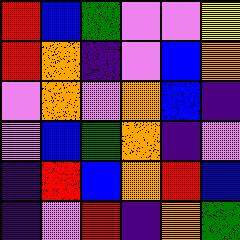[["red", "blue", "green", "violet", "violet", "yellow"], ["red", "orange", "indigo", "violet", "blue", "orange"], ["violet", "orange", "violet", "orange", "blue", "indigo"], ["violet", "blue", "green", "orange", "indigo", "violet"], ["indigo", "red", "blue", "orange", "red", "blue"], ["indigo", "violet", "red", "indigo", "orange", "green"]]